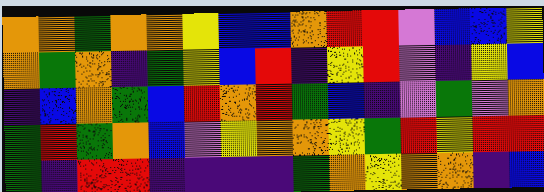[["orange", "orange", "green", "orange", "orange", "yellow", "blue", "blue", "orange", "red", "red", "violet", "blue", "blue", "yellow"], ["orange", "green", "orange", "indigo", "green", "yellow", "blue", "red", "indigo", "yellow", "red", "violet", "indigo", "yellow", "blue"], ["indigo", "blue", "orange", "green", "blue", "red", "orange", "red", "green", "blue", "indigo", "violet", "green", "violet", "orange"], ["green", "red", "green", "orange", "blue", "violet", "yellow", "orange", "orange", "yellow", "green", "red", "yellow", "red", "red"], ["green", "indigo", "red", "red", "indigo", "indigo", "indigo", "indigo", "green", "orange", "yellow", "orange", "orange", "indigo", "blue"]]